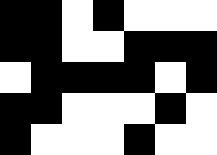[["black", "black", "white", "black", "white", "white", "white"], ["black", "black", "white", "white", "black", "black", "black"], ["white", "black", "black", "black", "black", "white", "black"], ["black", "black", "white", "white", "white", "black", "white"], ["black", "white", "white", "white", "black", "white", "white"]]